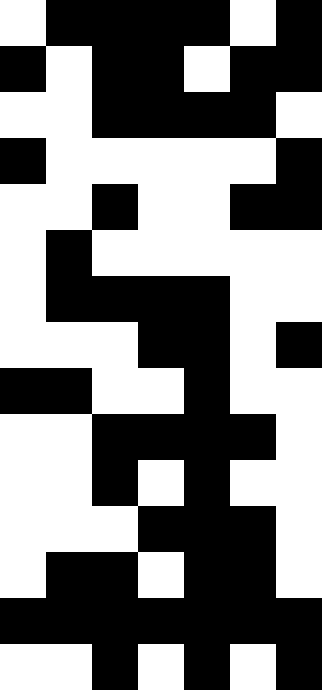[["white", "black", "black", "black", "black", "white", "black"], ["black", "white", "black", "black", "white", "black", "black"], ["white", "white", "black", "black", "black", "black", "white"], ["black", "white", "white", "white", "white", "white", "black"], ["white", "white", "black", "white", "white", "black", "black"], ["white", "black", "white", "white", "white", "white", "white"], ["white", "black", "black", "black", "black", "white", "white"], ["white", "white", "white", "black", "black", "white", "black"], ["black", "black", "white", "white", "black", "white", "white"], ["white", "white", "black", "black", "black", "black", "white"], ["white", "white", "black", "white", "black", "white", "white"], ["white", "white", "white", "black", "black", "black", "white"], ["white", "black", "black", "white", "black", "black", "white"], ["black", "black", "black", "black", "black", "black", "black"], ["white", "white", "black", "white", "black", "white", "black"]]